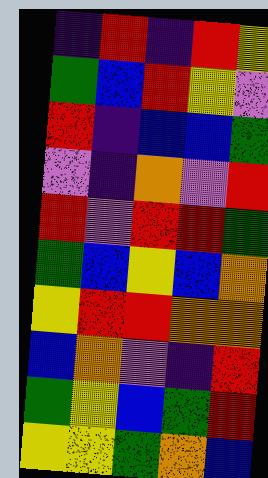[["indigo", "red", "indigo", "red", "yellow"], ["green", "blue", "red", "yellow", "violet"], ["red", "indigo", "blue", "blue", "green"], ["violet", "indigo", "orange", "violet", "red"], ["red", "violet", "red", "red", "green"], ["green", "blue", "yellow", "blue", "orange"], ["yellow", "red", "red", "orange", "orange"], ["blue", "orange", "violet", "indigo", "red"], ["green", "yellow", "blue", "green", "red"], ["yellow", "yellow", "green", "orange", "blue"]]